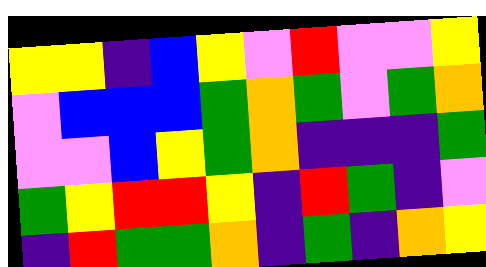[["yellow", "yellow", "indigo", "blue", "yellow", "violet", "red", "violet", "violet", "yellow"], ["violet", "blue", "blue", "blue", "green", "orange", "green", "violet", "green", "orange"], ["violet", "violet", "blue", "yellow", "green", "orange", "indigo", "indigo", "indigo", "green"], ["green", "yellow", "red", "red", "yellow", "indigo", "red", "green", "indigo", "violet"], ["indigo", "red", "green", "green", "orange", "indigo", "green", "indigo", "orange", "yellow"]]